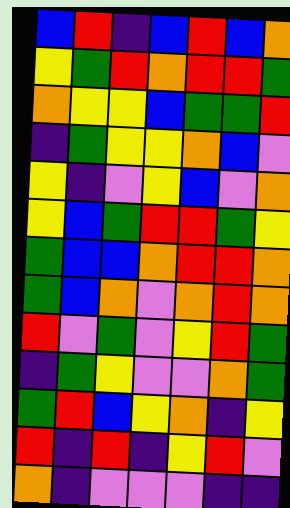[["blue", "red", "indigo", "blue", "red", "blue", "orange"], ["yellow", "green", "red", "orange", "red", "red", "green"], ["orange", "yellow", "yellow", "blue", "green", "green", "red"], ["indigo", "green", "yellow", "yellow", "orange", "blue", "violet"], ["yellow", "indigo", "violet", "yellow", "blue", "violet", "orange"], ["yellow", "blue", "green", "red", "red", "green", "yellow"], ["green", "blue", "blue", "orange", "red", "red", "orange"], ["green", "blue", "orange", "violet", "orange", "red", "orange"], ["red", "violet", "green", "violet", "yellow", "red", "green"], ["indigo", "green", "yellow", "violet", "violet", "orange", "green"], ["green", "red", "blue", "yellow", "orange", "indigo", "yellow"], ["red", "indigo", "red", "indigo", "yellow", "red", "violet"], ["orange", "indigo", "violet", "violet", "violet", "indigo", "indigo"]]